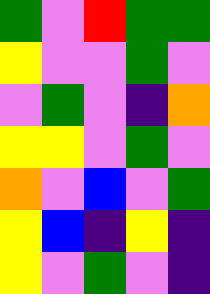[["green", "violet", "red", "green", "green"], ["yellow", "violet", "violet", "green", "violet"], ["violet", "green", "violet", "indigo", "orange"], ["yellow", "yellow", "violet", "green", "violet"], ["orange", "violet", "blue", "violet", "green"], ["yellow", "blue", "indigo", "yellow", "indigo"], ["yellow", "violet", "green", "violet", "indigo"]]